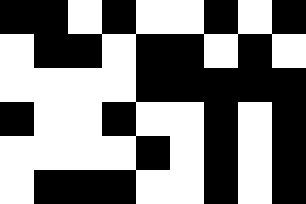[["black", "black", "white", "black", "white", "white", "black", "white", "black"], ["white", "black", "black", "white", "black", "black", "white", "black", "white"], ["white", "white", "white", "white", "black", "black", "black", "black", "black"], ["black", "white", "white", "black", "white", "white", "black", "white", "black"], ["white", "white", "white", "white", "black", "white", "black", "white", "black"], ["white", "black", "black", "black", "white", "white", "black", "white", "black"]]